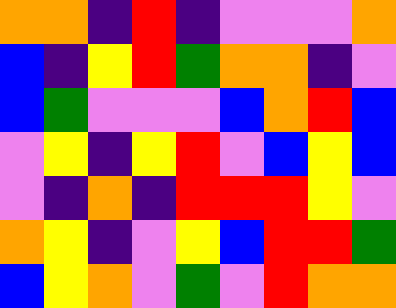[["orange", "orange", "indigo", "red", "indigo", "violet", "violet", "violet", "orange"], ["blue", "indigo", "yellow", "red", "green", "orange", "orange", "indigo", "violet"], ["blue", "green", "violet", "violet", "violet", "blue", "orange", "red", "blue"], ["violet", "yellow", "indigo", "yellow", "red", "violet", "blue", "yellow", "blue"], ["violet", "indigo", "orange", "indigo", "red", "red", "red", "yellow", "violet"], ["orange", "yellow", "indigo", "violet", "yellow", "blue", "red", "red", "green"], ["blue", "yellow", "orange", "violet", "green", "violet", "red", "orange", "orange"]]